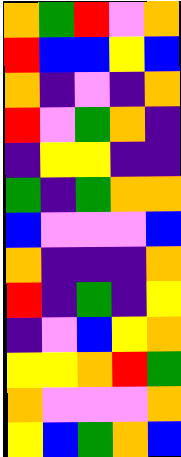[["orange", "green", "red", "violet", "orange"], ["red", "blue", "blue", "yellow", "blue"], ["orange", "indigo", "violet", "indigo", "orange"], ["red", "violet", "green", "orange", "indigo"], ["indigo", "yellow", "yellow", "indigo", "indigo"], ["green", "indigo", "green", "orange", "orange"], ["blue", "violet", "violet", "violet", "blue"], ["orange", "indigo", "indigo", "indigo", "orange"], ["red", "indigo", "green", "indigo", "yellow"], ["indigo", "violet", "blue", "yellow", "orange"], ["yellow", "yellow", "orange", "red", "green"], ["orange", "violet", "violet", "violet", "orange"], ["yellow", "blue", "green", "orange", "blue"]]